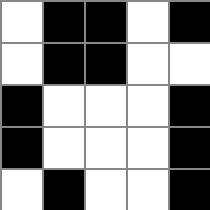[["white", "black", "black", "white", "black"], ["white", "black", "black", "white", "white"], ["black", "white", "white", "white", "black"], ["black", "white", "white", "white", "black"], ["white", "black", "white", "white", "black"]]